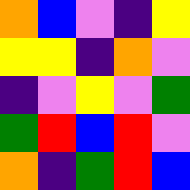[["orange", "blue", "violet", "indigo", "yellow"], ["yellow", "yellow", "indigo", "orange", "violet"], ["indigo", "violet", "yellow", "violet", "green"], ["green", "red", "blue", "red", "violet"], ["orange", "indigo", "green", "red", "blue"]]